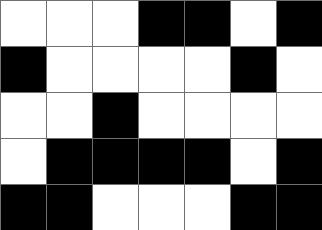[["white", "white", "white", "black", "black", "white", "black"], ["black", "white", "white", "white", "white", "black", "white"], ["white", "white", "black", "white", "white", "white", "white"], ["white", "black", "black", "black", "black", "white", "black"], ["black", "black", "white", "white", "white", "black", "black"]]